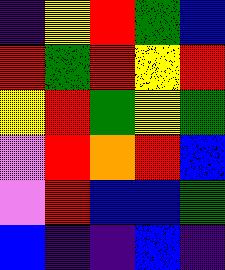[["indigo", "yellow", "red", "green", "blue"], ["red", "green", "red", "yellow", "red"], ["yellow", "red", "green", "yellow", "green"], ["violet", "red", "orange", "red", "blue"], ["violet", "red", "blue", "blue", "green"], ["blue", "indigo", "indigo", "blue", "indigo"]]